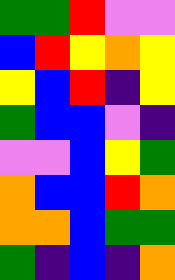[["green", "green", "red", "violet", "violet"], ["blue", "red", "yellow", "orange", "yellow"], ["yellow", "blue", "red", "indigo", "yellow"], ["green", "blue", "blue", "violet", "indigo"], ["violet", "violet", "blue", "yellow", "green"], ["orange", "blue", "blue", "red", "orange"], ["orange", "orange", "blue", "green", "green"], ["green", "indigo", "blue", "indigo", "orange"]]